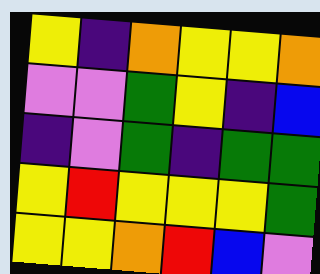[["yellow", "indigo", "orange", "yellow", "yellow", "orange"], ["violet", "violet", "green", "yellow", "indigo", "blue"], ["indigo", "violet", "green", "indigo", "green", "green"], ["yellow", "red", "yellow", "yellow", "yellow", "green"], ["yellow", "yellow", "orange", "red", "blue", "violet"]]